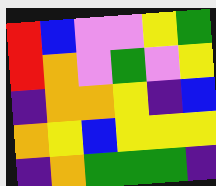[["red", "blue", "violet", "violet", "yellow", "green"], ["red", "orange", "violet", "green", "violet", "yellow"], ["indigo", "orange", "orange", "yellow", "indigo", "blue"], ["orange", "yellow", "blue", "yellow", "yellow", "yellow"], ["indigo", "orange", "green", "green", "green", "indigo"]]